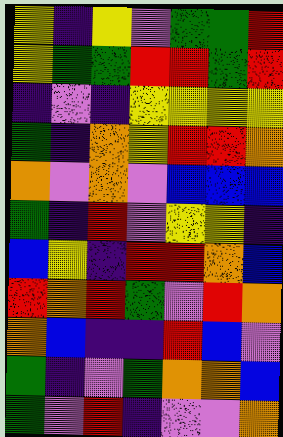[["yellow", "indigo", "yellow", "violet", "green", "green", "red"], ["yellow", "green", "green", "red", "red", "green", "red"], ["indigo", "violet", "indigo", "yellow", "yellow", "yellow", "yellow"], ["green", "indigo", "orange", "yellow", "red", "red", "orange"], ["orange", "violet", "orange", "violet", "blue", "blue", "blue"], ["green", "indigo", "red", "violet", "yellow", "yellow", "indigo"], ["blue", "yellow", "indigo", "red", "red", "orange", "blue"], ["red", "orange", "red", "green", "violet", "red", "orange"], ["orange", "blue", "indigo", "indigo", "red", "blue", "violet"], ["green", "indigo", "violet", "green", "orange", "orange", "blue"], ["green", "violet", "red", "indigo", "violet", "violet", "orange"]]